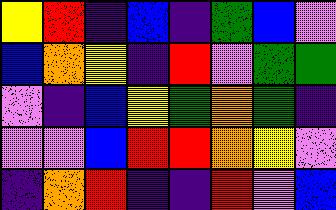[["yellow", "red", "indigo", "blue", "indigo", "green", "blue", "violet"], ["blue", "orange", "yellow", "indigo", "red", "violet", "green", "green"], ["violet", "indigo", "blue", "yellow", "green", "orange", "green", "indigo"], ["violet", "violet", "blue", "red", "red", "orange", "yellow", "violet"], ["indigo", "orange", "red", "indigo", "indigo", "red", "violet", "blue"]]